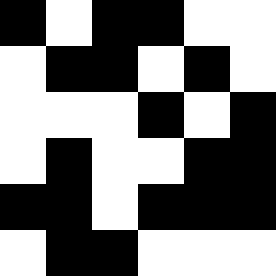[["black", "white", "black", "black", "white", "white"], ["white", "black", "black", "white", "black", "white"], ["white", "white", "white", "black", "white", "black"], ["white", "black", "white", "white", "black", "black"], ["black", "black", "white", "black", "black", "black"], ["white", "black", "black", "white", "white", "white"]]